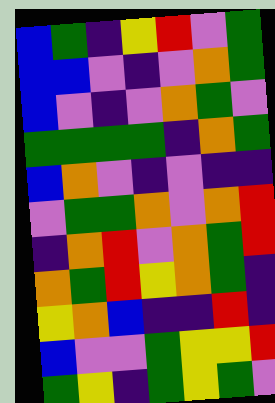[["blue", "green", "indigo", "yellow", "red", "violet", "green"], ["blue", "blue", "violet", "indigo", "violet", "orange", "green"], ["blue", "violet", "indigo", "violet", "orange", "green", "violet"], ["green", "green", "green", "green", "indigo", "orange", "green"], ["blue", "orange", "violet", "indigo", "violet", "indigo", "indigo"], ["violet", "green", "green", "orange", "violet", "orange", "red"], ["indigo", "orange", "red", "violet", "orange", "green", "red"], ["orange", "green", "red", "yellow", "orange", "green", "indigo"], ["yellow", "orange", "blue", "indigo", "indigo", "red", "indigo"], ["blue", "violet", "violet", "green", "yellow", "yellow", "red"], ["green", "yellow", "indigo", "green", "yellow", "green", "violet"]]